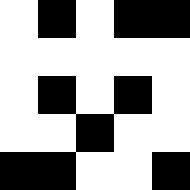[["white", "black", "white", "black", "black"], ["white", "white", "white", "white", "white"], ["white", "black", "white", "black", "white"], ["white", "white", "black", "white", "white"], ["black", "black", "white", "white", "black"]]